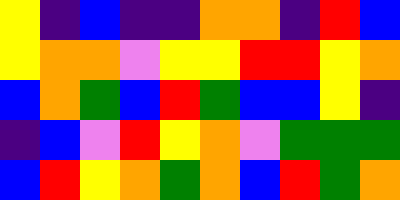[["yellow", "indigo", "blue", "indigo", "indigo", "orange", "orange", "indigo", "red", "blue"], ["yellow", "orange", "orange", "violet", "yellow", "yellow", "red", "red", "yellow", "orange"], ["blue", "orange", "green", "blue", "red", "green", "blue", "blue", "yellow", "indigo"], ["indigo", "blue", "violet", "red", "yellow", "orange", "violet", "green", "green", "green"], ["blue", "red", "yellow", "orange", "green", "orange", "blue", "red", "green", "orange"]]